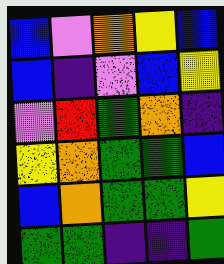[["blue", "violet", "orange", "yellow", "blue"], ["blue", "indigo", "violet", "blue", "yellow"], ["violet", "red", "green", "orange", "indigo"], ["yellow", "orange", "green", "green", "blue"], ["blue", "orange", "green", "green", "yellow"], ["green", "green", "indigo", "indigo", "green"]]